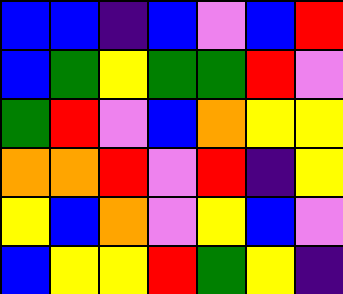[["blue", "blue", "indigo", "blue", "violet", "blue", "red"], ["blue", "green", "yellow", "green", "green", "red", "violet"], ["green", "red", "violet", "blue", "orange", "yellow", "yellow"], ["orange", "orange", "red", "violet", "red", "indigo", "yellow"], ["yellow", "blue", "orange", "violet", "yellow", "blue", "violet"], ["blue", "yellow", "yellow", "red", "green", "yellow", "indigo"]]